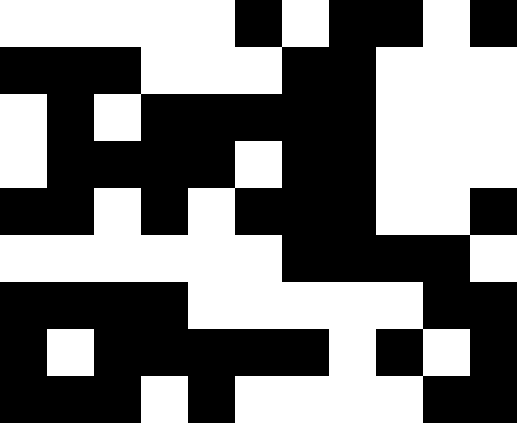[["white", "white", "white", "white", "white", "black", "white", "black", "black", "white", "black"], ["black", "black", "black", "white", "white", "white", "black", "black", "white", "white", "white"], ["white", "black", "white", "black", "black", "black", "black", "black", "white", "white", "white"], ["white", "black", "black", "black", "black", "white", "black", "black", "white", "white", "white"], ["black", "black", "white", "black", "white", "black", "black", "black", "white", "white", "black"], ["white", "white", "white", "white", "white", "white", "black", "black", "black", "black", "white"], ["black", "black", "black", "black", "white", "white", "white", "white", "white", "black", "black"], ["black", "white", "black", "black", "black", "black", "black", "white", "black", "white", "black"], ["black", "black", "black", "white", "black", "white", "white", "white", "white", "black", "black"]]